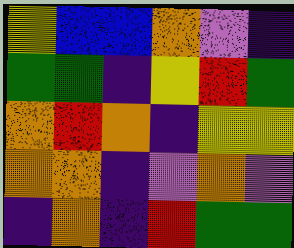[["yellow", "blue", "blue", "orange", "violet", "indigo"], ["green", "green", "indigo", "yellow", "red", "green"], ["orange", "red", "orange", "indigo", "yellow", "yellow"], ["orange", "orange", "indigo", "violet", "orange", "violet"], ["indigo", "orange", "indigo", "red", "green", "green"]]